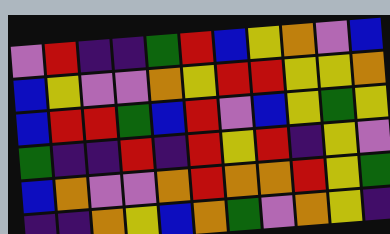[["violet", "red", "indigo", "indigo", "green", "red", "blue", "yellow", "orange", "violet", "blue"], ["blue", "yellow", "violet", "violet", "orange", "yellow", "red", "red", "yellow", "yellow", "orange"], ["blue", "red", "red", "green", "blue", "red", "violet", "blue", "yellow", "green", "yellow"], ["green", "indigo", "indigo", "red", "indigo", "red", "yellow", "red", "indigo", "yellow", "violet"], ["blue", "orange", "violet", "violet", "orange", "red", "orange", "orange", "red", "yellow", "green"], ["indigo", "indigo", "orange", "yellow", "blue", "orange", "green", "violet", "orange", "yellow", "indigo"]]